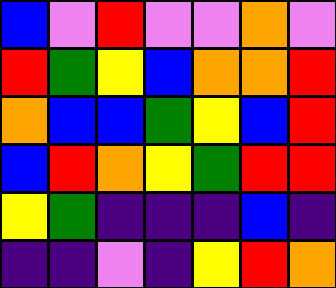[["blue", "violet", "red", "violet", "violet", "orange", "violet"], ["red", "green", "yellow", "blue", "orange", "orange", "red"], ["orange", "blue", "blue", "green", "yellow", "blue", "red"], ["blue", "red", "orange", "yellow", "green", "red", "red"], ["yellow", "green", "indigo", "indigo", "indigo", "blue", "indigo"], ["indigo", "indigo", "violet", "indigo", "yellow", "red", "orange"]]